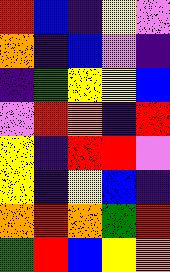[["red", "blue", "indigo", "yellow", "violet"], ["orange", "indigo", "blue", "violet", "indigo"], ["indigo", "green", "yellow", "yellow", "blue"], ["violet", "red", "orange", "indigo", "red"], ["yellow", "indigo", "red", "red", "violet"], ["yellow", "indigo", "yellow", "blue", "indigo"], ["orange", "red", "orange", "green", "red"], ["green", "red", "blue", "yellow", "orange"]]